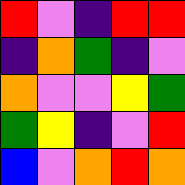[["red", "violet", "indigo", "red", "red"], ["indigo", "orange", "green", "indigo", "violet"], ["orange", "violet", "violet", "yellow", "green"], ["green", "yellow", "indigo", "violet", "red"], ["blue", "violet", "orange", "red", "orange"]]